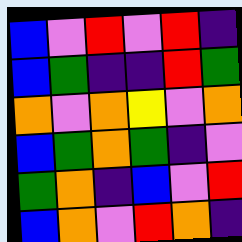[["blue", "violet", "red", "violet", "red", "indigo"], ["blue", "green", "indigo", "indigo", "red", "green"], ["orange", "violet", "orange", "yellow", "violet", "orange"], ["blue", "green", "orange", "green", "indigo", "violet"], ["green", "orange", "indigo", "blue", "violet", "red"], ["blue", "orange", "violet", "red", "orange", "indigo"]]